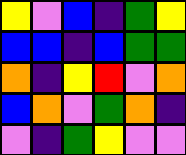[["yellow", "violet", "blue", "indigo", "green", "yellow"], ["blue", "blue", "indigo", "blue", "green", "green"], ["orange", "indigo", "yellow", "red", "violet", "orange"], ["blue", "orange", "violet", "green", "orange", "indigo"], ["violet", "indigo", "green", "yellow", "violet", "violet"]]